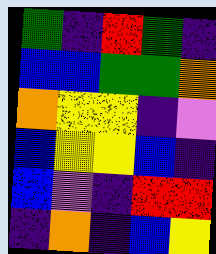[["green", "indigo", "red", "green", "indigo"], ["blue", "blue", "green", "green", "orange"], ["orange", "yellow", "yellow", "indigo", "violet"], ["blue", "yellow", "yellow", "blue", "indigo"], ["blue", "violet", "indigo", "red", "red"], ["indigo", "orange", "indigo", "blue", "yellow"]]